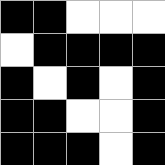[["black", "black", "white", "white", "white"], ["white", "black", "black", "black", "black"], ["black", "white", "black", "white", "black"], ["black", "black", "white", "white", "black"], ["black", "black", "black", "white", "black"]]